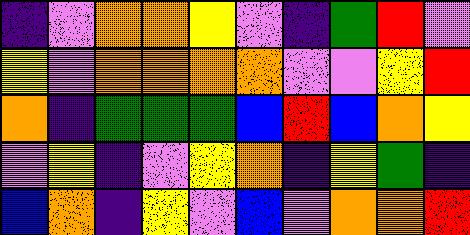[["indigo", "violet", "orange", "orange", "yellow", "violet", "indigo", "green", "red", "violet"], ["yellow", "violet", "orange", "orange", "orange", "orange", "violet", "violet", "yellow", "red"], ["orange", "indigo", "green", "green", "green", "blue", "red", "blue", "orange", "yellow"], ["violet", "yellow", "indigo", "violet", "yellow", "orange", "indigo", "yellow", "green", "indigo"], ["blue", "orange", "indigo", "yellow", "violet", "blue", "violet", "orange", "orange", "red"]]